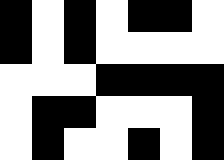[["black", "white", "black", "white", "black", "black", "white"], ["black", "white", "black", "white", "white", "white", "white"], ["white", "white", "white", "black", "black", "black", "black"], ["white", "black", "black", "white", "white", "white", "black"], ["white", "black", "white", "white", "black", "white", "black"]]